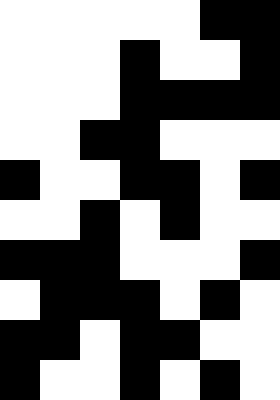[["white", "white", "white", "white", "white", "black", "black"], ["white", "white", "white", "black", "white", "white", "black"], ["white", "white", "white", "black", "black", "black", "black"], ["white", "white", "black", "black", "white", "white", "white"], ["black", "white", "white", "black", "black", "white", "black"], ["white", "white", "black", "white", "black", "white", "white"], ["black", "black", "black", "white", "white", "white", "black"], ["white", "black", "black", "black", "white", "black", "white"], ["black", "black", "white", "black", "black", "white", "white"], ["black", "white", "white", "black", "white", "black", "white"]]